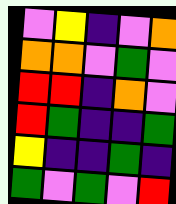[["violet", "yellow", "indigo", "violet", "orange"], ["orange", "orange", "violet", "green", "violet"], ["red", "red", "indigo", "orange", "violet"], ["red", "green", "indigo", "indigo", "green"], ["yellow", "indigo", "indigo", "green", "indigo"], ["green", "violet", "green", "violet", "red"]]